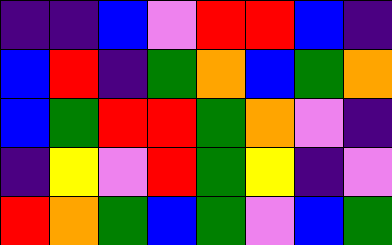[["indigo", "indigo", "blue", "violet", "red", "red", "blue", "indigo"], ["blue", "red", "indigo", "green", "orange", "blue", "green", "orange"], ["blue", "green", "red", "red", "green", "orange", "violet", "indigo"], ["indigo", "yellow", "violet", "red", "green", "yellow", "indigo", "violet"], ["red", "orange", "green", "blue", "green", "violet", "blue", "green"]]